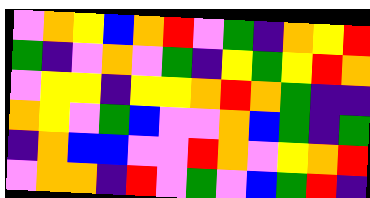[["violet", "orange", "yellow", "blue", "orange", "red", "violet", "green", "indigo", "orange", "yellow", "red"], ["green", "indigo", "violet", "orange", "violet", "green", "indigo", "yellow", "green", "yellow", "red", "orange"], ["violet", "yellow", "yellow", "indigo", "yellow", "yellow", "orange", "red", "orange", "green", "indigo", "indigo"], ["orange", "yellow", "violet", "green", "blue", "violet", "violet", "orange", "blue", "green", "indigo", "green"], ["indigo", "orange", "blue", "blue", "violet", "violet", "red", "orange", "violet", "yellow", "orange", "red"], ["violet", "orange", "orange", "indigo", "red", "violet", "green", "violet", "blue", "green", "red", "indigo"]]